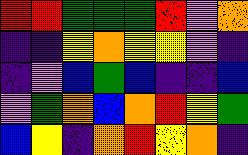[["red", "red", "green", "green", "green", "red", "violet", "orange"], ["indigo", "indigo", "yellow", "orange", "yellow", "yellow", "violet", "indigo"], ["indigo", "violet", "blue", "green", "blue", "indigo", "indigo", "blue"], ["violet", "green", "orange", "blue", "orange", "red", "yellow", "green"], ["blue", "yellow", "indigo", "orange", "red", "yellow", "orange", "indigo"]]